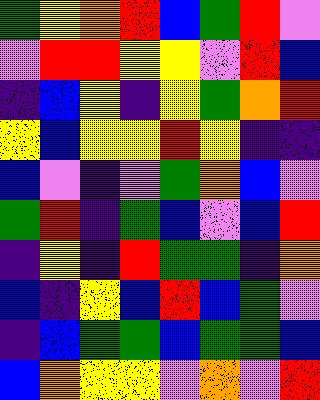[["green", "yellow", "orange", "red", "blue", "green", "red", "violet"], ["violet", "red", "red", "yellow", "yellow", "violet", "red", "blue"], ["indigo", "blue", "yellow", "indigo", "yellow", "green", "orange", "red"], ["yellow", "blue", "yellow", "yellow", "red", "yellow", "indigo", "indigo"], ["blue", "violet", "indigo", "violet", "green", "orange", "blue", "violet"], ["green", "red", "indigo", "green", "blue", "violet", "blue", "red"], ["indigo", "yellow", "indigo", "red", "green", "green", "indigo", "orange"], ["blue", "indigo", "yellow", "blue", "red", "blue", "green", "violet"], ["indigo", "blue", "green", "green", "blue", "green", "green", "blue"], ["blue", "orange", "yellow", "yellow", "violet", "orange", "violet", "red"]]